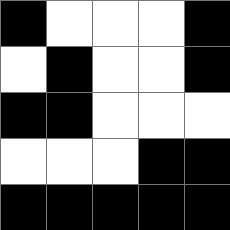[["black", "white", "white", "white", "black"], ["white", "black", "white", "white", "black"], ["black", "black", "white", "white", "white"], ["white", "white", "white", "black", "black"], ["black", "black", "black", "black", "black"]]